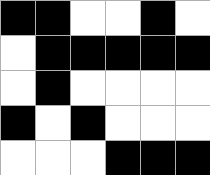[["black", "black", "white", "white", "black", "white"], ["white", "black", "black", "black", "black", "black"], ["white", "black", "white", "white", "white", "white"], ["black", "white", "black", "white", "white", "white"], ["white", "white", "white", "black", "black", "black"]]